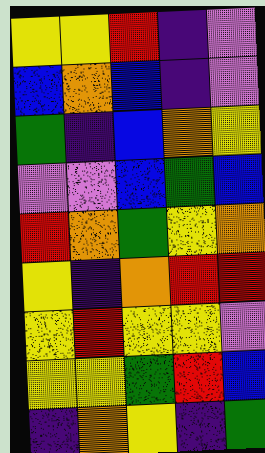[["yellow", "yellow", "red", "indigo", "violet"], ["blue", "orange", "blue", "indigo", "violet"], ["green", "indigo", "blue", "orange", "yellow"], ["violet", "violet", "blue", "green", "blue"], ["red", "orange", "green", "yellow", "orange"], ["yellow", "indigo", "orange", "red", "red"], ["yellow", "red", "yellow", "yellow", "violet"], ["yellow", "yellow", "green", "red", "blue"], ["indigo", "orange", "yellow", "indigo", "green"]]